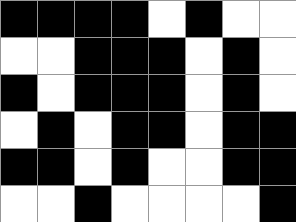[["black", "black", "black", "black", "white", "black", "white", "white"], ["white", "white", "black", "black", "black", "white", "black", "white"], ["black", "white", "black", "black", "black", "white", "black", "white"], ["white", "black", "white", "black", "black", "white", "black", "black"], ["black", "black", "white", "black", "white", "white", "black", "black"], ["white", "white", "black", "white", "white", "white", "white", "black"]]